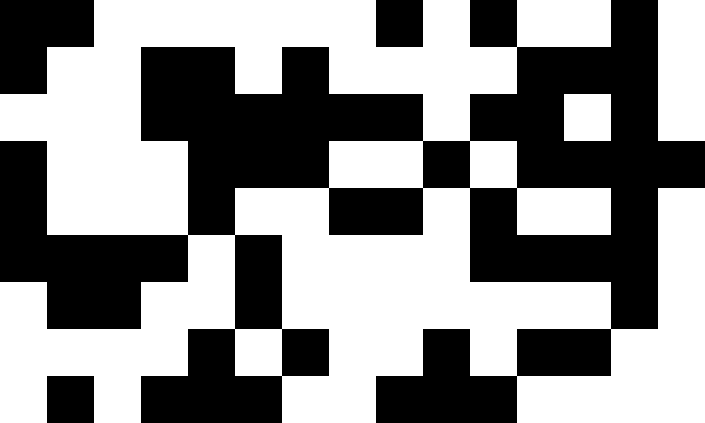[["black", "black", "white", "white", "white", "white", "white", "white", "black", "white", "black", "white", "white", "black", "white"], ["black", "white", "white", "black", "black", "white", "black", "white", "white", "white", "white", "black", "black", "black", "white"], ["white", "white", "white", "black", "black", "black", "black", "black", "black", "white", "black", "black", "white", "black", "white"], ["black", "white", "white", "white", "black", "black", "black", "white", "white", "black", "white", "black", "black", "black", "black"], ["black", "white", "white", "white", "black", "white", "white", "black", "black", "white", "black", "white", "white", "black", "white"], ["black", "black", "black", "black", "white", "black", "white", "white", "white", "white", "black", "black", "black", "black", "white"], ["white", "black", "black", "white", "white", "black", "white", "white", "white", "white", "white", "white", "white", "black", "white"], ["white", "white", "white", "white", "black", "white", "black", "white", "white", "black", "white", "black", "black", "white", "white"], ["white", "black", "white", "black", "black", "black", "white", "white", "black", "black", "black", "white", "white", "white", "white"]]